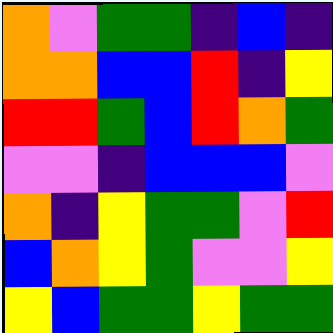[["orange", "violet", "green", "green", "indigo", "blue", "indigo"], ["orange", "orange", "blue", "blue", "red", "indigo", "yellow"], ["red", "red", "green", "blue", "red", "orange", "green"], ["violet", "violet", "indigo", "blue", "blue", "blue", "violet"], ["orange", "indigo", "yellow", "green", "green", "violet", "red"], ["blue", "orange", "yellow", "green", "violet", "violet", "yellow"], ["yellow", "blue", "green", "green", "yellow", "green", "green"]]